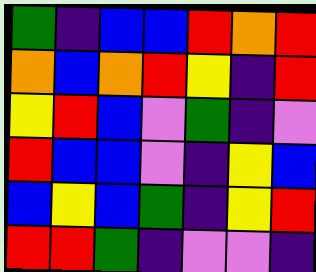[["green", "indigo", "blue", "blue", "red", "orange", "red"], ["orange", "blue", "orange", "red", "yellow", "indigo", "red"], ["yellow", "red", "blue", "violet", "green", "indigo", "violet"], ["red", "blue", "blue", "violet", "indigo", "yellow", "blue"], ["blue", "yellow", "blue", "green", "indigo", "yellow", "red"], ["red", "red", "green", "indigo", "violet", "violet", "indigo"]]